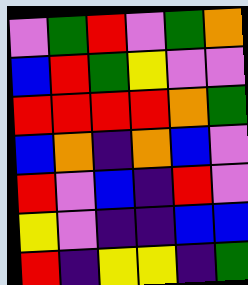[["violet", "green", "red", "violet", "green", "orange"], ["blue", "red", "green", "yellow", "violet", "violet"], ["red", "red", "red", "red", "orange", "green"], ["blue", "orange", "indigo", "orange", "blue", "violet"], ["red", "violet", "blue", "indigo", "red", "violet"], ["yellow", "violet", "indigo", "indigo", "blue", "blue"], ["red", "indigo", "yellow", "yellow", "indigo", "green"]]